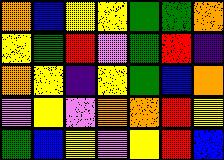[["orange", "blue", "yellow", "yellow", "green", "green", "orange"], ["yellow", "green", "red", "violet", "green", "red", "indigo"], ["orange", "yellow", "indigo", "yellow", "green", "blue", "orange"], ["violet", "yellow", "violet", "orange", "orange", "red", "yellow"], ["green", "blue", "yellow", "violet", "yellow", "red", "blue"]]